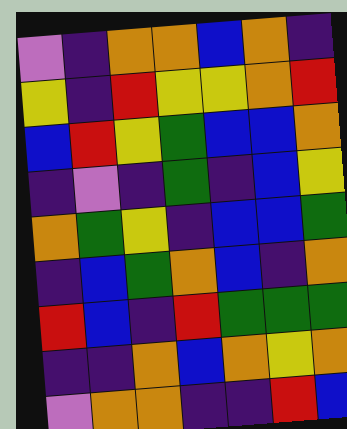[["violet", "indigo", "orange", "orange", "blue", "orange", "indigo"], ["yellow", "indigo", "red", "yellow", "yellow", "orange", "red"], ["blue", "red", "yellow", "green", "blue", "blue", "orange"], ["indigo", "violet", "indigo", "green", "indigo", "blue", "yellow"], ["orange", "green", "yellow", "indigo", "blue", "blue", "green"], ["indigo", "blue", "green", "orange", "blue", "indigo", "orange"], ["red", "blue", "indigo", "red", "green", "green", "green"], ["indigo", "indigo", "orange", "blue", "orange", "yellow", "orange"], ["violet", "orange", "orange", "indigo", "indigo", "red", "blue"]]